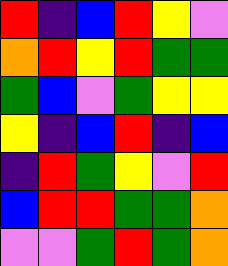[["red", "indigo", "blue", "red", "yellow", "violet"], ["orange", "red", "yellow", "red", "green", "green"], ["green", "blue", "violet", "green", "yellow", "yellow"], ["yellow", "indigo", "blue", "red", "indigo", "blue"], ["indigo", "red", "green", "yellow", "violet", "red"], ["blue", "red", "red", "green", "green", "orange"], ["violet", "violet", "green", "red", "green", "orange"]]